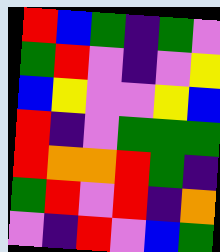[["red", "blue", "green", "indigo", "green", "violet"], ["green", "red", "violet", "indigo", "violet", "yellow"], ["blue", "yellow", "violet", "violet", "yellow", "blue"], ["red", "indigo", "violet", "green", "green", "green"], ["red", "orange", "orange", "red", "green", "indigo"], ["green", "red", "violet", "red", "indigo", "orange"], ["violet", "indigo", "red", "violet", "blue", "green"]]